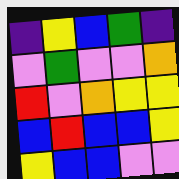[["indigo", "yellow", "blue", "green", "indigo"], ["violet", "green", "violet", "violet", "orange"], ["red", "violet", "orange", "yellow", "yellow"], ["blue", "red", "blue", "blue", "yellow"], ["yellow", "blue", "blue", "violet", "violet"]]